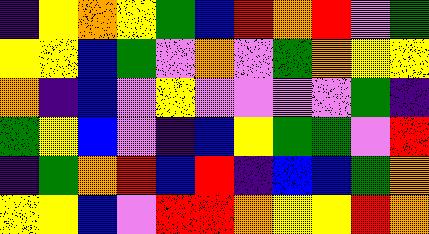[["indigo", "yellow", "orange", "yellow", "green", "blue", "red", "orange", "red", "violet", "green"], ["yellow", "yellow", "blue", "green", "violet", "orange", "violet", "green", "orange", "yellow", "yellow"], ["orange", "indigo", "blue", "violet", "yellow", "violet", "violet", "violet", "violet", "green", "indigo"], ["green", "yellow", "blue", "violet", "indigo", "blue", "yellow", "green", "green", "violet", "red"], ["indigo", "green", "orange", "red", "blue", "red", "indigo", "blue", "blue", "green", "orange"], ["yellow", "yellow", "blue", "violet", "red", "red", "orange", "yellow", "yellow", "red", "orange"]]